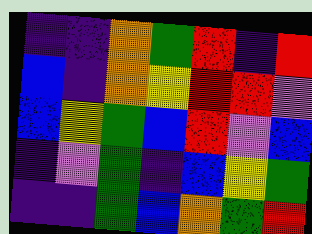[["indigo", "indigo", "orange", "green", "red", "indigo", "red"], ["blue", "indigo", "orange", "yellow", "red", "red", "violet"], ["blue", "yellow", "green", "blue", "red", "violet", "blue"], ["indigo", "violet", "green", "indigo", "blue", "yellow", "green"], ["indigo", "indigo", "green", "blue", "orange", "green", "red"]]